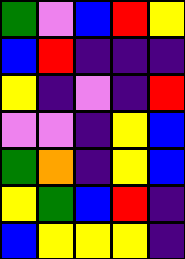[["green", "violet", "blue", "red", "yellow"], ["blue", "red", "indigo", "indigo", "indigo"], ["yellow", "indigo", "violet", "indigo", "red"], ["violet", "violet", "indigo", "yellow", "blue"], ["green", "orange", "indigo", "yellow", "blue"], ["yellow", "green", "blue", "red", "indigo"], ["blue", "yellow", "yellow", "yellow", "indigo"]]